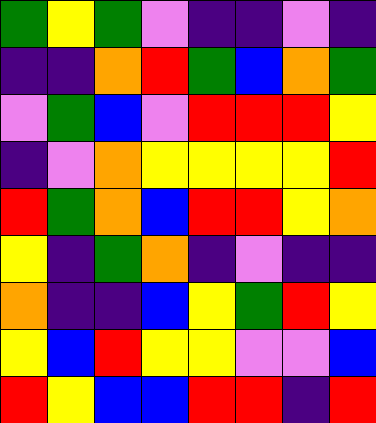[["green", "yellow", "green", "violet", "indigo", "indigo", "violet", "indigo"], ["indigo", "indigo", "orange", "red", "green", "blue", "orange", "green"], ["violet", "green", "blue", "violet", "red", "red", "red", "yellow"], ["indigo", "violet", "orange", "yellow", "yellow", "yellow", "yellow", "red"], ["red", "green", "orange", "blue", "red", "red", "yellow", "orange"], ["yellow", "indigo", "green", "orange", "indigo", "violet", "indigo", "indigo"], ["orange", "indigo", "indigo", "blue", "yellow", "green", "red", "yellow"], ["yellow", "blue", "red", "yellow", "yellow", "violet", "violet", "blue"], ["red", "yellow", "blue", "blue", "red", "red", "indigo", "red"]]